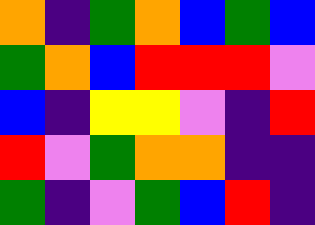[["orange", "indigo", "green", "orange", "blue", "green", "blue"], ["green", "orange", "blue", "red", "red", "red", "violet"], ["blue", "indigo", "yellow", "yellow", "violet", "indigo", "red"], ["red", "violet", "green", "orange", "orange", "indigo", "indigo"], ["green", "indigo", "violet", "green", "blue", "red", "indigo"]]